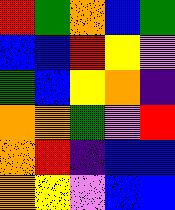[["red", "green", "orange", "blue", "green"], ["blue", "blue", "red", "yellow", "violet"], ["green", "blue", "yellow", "orange", "indigo"], ["orange", "orange", "green", "violet", "red"], ["orange", "red", "indigo", "blue", "blue"], ["orange", "yellow", "violet", "blue", "blue"]]